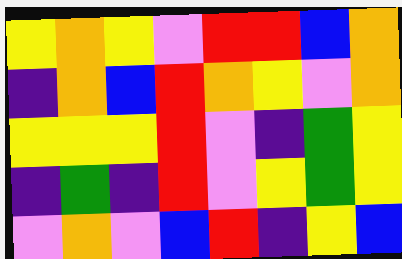[["yellow", "orange", "yellow", "violet", "red", "red", "blue", "orange"], ["indigo", "orange", "blue", "red", "orange", "yellow", "violet", "orange"], ["yellow", "yellow", "yellow", "red", "violet", "indigo", "green", "yellow"], ["indigo", "green", "indigo", "red", "violet", "yellow", "green", "yellow"], ["violet", "orange", "violet", "blue", "red", "indigo", "yellow", "blue"]]